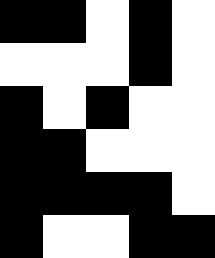[["black", "black", "white", "black", "white"], ["white", "white", "white", "black", "white"], ["black", "white", "black", "white", "white"], ["black", "black", "white", "white", "white"], ["black", "black", "black", "black", "white"], ["black", "white", "white", "black", "black"]]